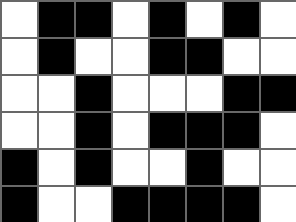[["white", "black", "black", "white", "black", "white", "black", "white"], ["white", "black", "white", "white", "black", "black", "white", "white"], ["white", "white", "black", "white", "white", "white", "black", "black"], ["white", "white", "black", "white", "black", "black", "black", "white"], ["black", "white", "black", "white", "white", "black", "white", "white"], ["black", "white", "white", "black", "black", "black", "black", "white"]]